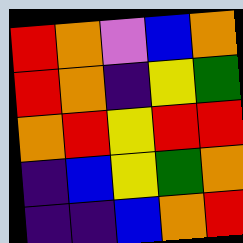[["red", "orange", "violet", "blue", "orange"], ["red", "orange", "indigo", "yellow", "green"], ["orange", "red", "yellow", "red", "red"], ["indigo", "blue", "yellow", "green", "orange"], ["indigo", "indigo", "blue", "orange", "red"]]